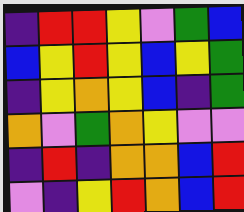[["indigo", "red", "red", "yellow", "violet", "green", "blue"], ["blue", "yellow", "red", "yellow", "blue", "yellow", "green"], ["indigo", "yellow", "orange", "yellow", "blue", "indigo", "green"], ["orange", "violet", "green", "orange", "yellow", "violet", "violet"], ["indigo", "red", "indigo", "orange", "orange", "blue", "red"], ["violet", "indigo", "yellow", "red", "orange", "blue", "red"]]